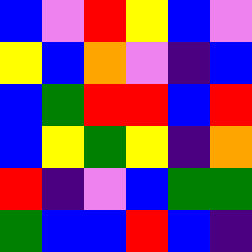[["blue", "violet", "red", "yellow", "blue", "violet"], ["yellow", "blue", "orange", "violet", "indigo", "blue"], ["blue", "green", "red", "red", "blue", "red"], ["blue", "yellow", "green", "yellow", "indigo", "orange"], ["red", "indigo", "violet", "blue", "green", "green"], ["green", "blue", "blue", "red", "blue", "indigo"]]